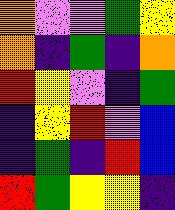[["orange", "violet", "violet", "green", "yellow"], ["orange", "indigo", "green", "indigo", "orange"], ["red", "yellow", "violet", "indigo", "green"], ["indigo", "yellow", "red", "violet", "blue"], ["indigo", "green", "indigo", "red", "blue"], ["red", "green", "yellow", "yellow", "indigo"]]